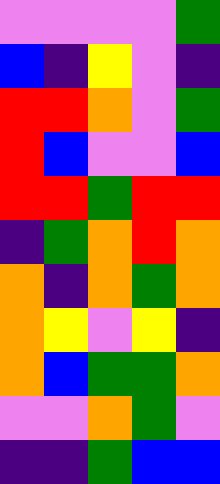[["violet", "violet", "violet", "violet", "green"], ["blue", "indigo", "yellow", "violet", "indigo"], ["red", "red", "orange", "violet", "green"], ["red", "blue", "violet", "violet", "blue"], ["red", "red", "green", "red", "red"], ["indigo", "green", "orange", "red", "orange"], ["orange", "indigo", "orange", "green", "orange"], ["orange", "yellow", "violet", "yellow", "indigo"], ["orange", "blue", "green", "green", "orange"], ["violet", "violet", "orange", "green", "violet"], ["indigo", "indigo", "green", "blue", "blue"]]